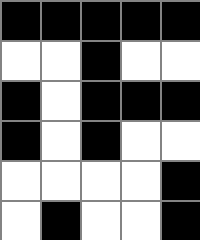[["black", "black", "black", "black", "black"], ["white", "white", "black", "white", "white"], ["black", "white", "black", "black", "black"], ["black", "white", "black", "white", "white"], ["white", "white", "white", "white", "black"], ["white", "black", "white", "white", "black"]]